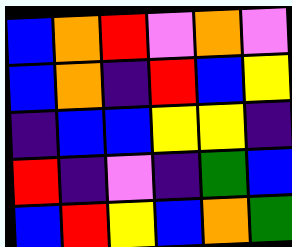[["blue", "orange", "red", "violet", "orange", "violet"], ["blue", "orange", "indigo", "red", "blue", "yellow"], ["indigo", "blue", "blue", "yellow", "yellow", "indigo"], ["red", "indigo", "violet", "indigo", "green", "blue"], ["blue", "red", "yellow", "blue", "orange", "green"]]